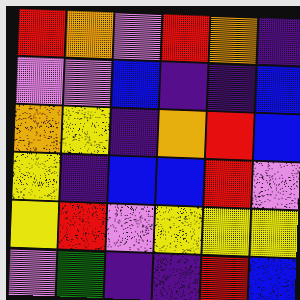[["red", "orange", "violet", "red", "orange", "indigo"], ["violet", "violet", "blue", "indigo", "indigo", "blue"], ["orange", "yellow", "indigo", "orange", "red", "blue"], ["yellow", "indigo", "blue", "blue", "red", "violet"], ["yellow", "red", "violet", "yellow", "yellow", "yellow"], ["violet", "green", "indigo", "indigo", "red", "blue"]]